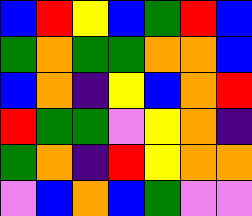[["blue", "red", "yellow", "blue", "green", "red", "blue"], ["green", "orange", "green", "green", "orange", "orange", "blue"], ["blue", "orange", "indigo", "yellow", "blue", "orange", "red"], ["red", "green", "green", "violet", "yellow", "orange", "indigo"], ["green", "orange", "indigo", "red", "yellow", "orange", "orange"], ["violet", "blue", "orange", "blue", "green", "violet", "violet"]]